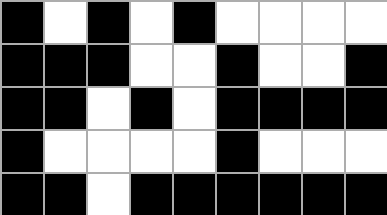[["black", "white", "black", "white", "black", "white", "white", "white", "white"], ["black", "black", "black", "white", "white", "black", "white", "white", "black"], ["black", "black", "white", "black", "white", "black", "black", "black", "black"], ["black", "white", "white", "white", "white", "black", "white", "white", "white"], ["black", "black", "white", "black", "black", "black", "black", "black", "black"]]